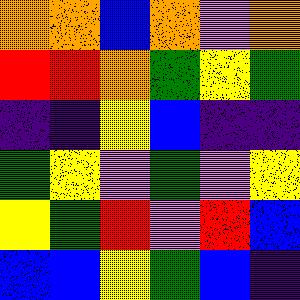[["orange", "orange", "blue", "orange", "violet", "orange"], ["red", "red", "orange", "green", "yellow", "green"], ["indigo", "indigo", "yellow", "blue", "indigo", "indigo"], ["green", "yellow", "violet", "green", "violet", "yellow"], ["yellow", "green", "red", "violet", "red", "blue"], ["blue", "blue", "yellow", "green", "blue", "indigo"]]